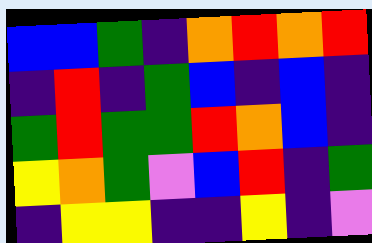[["blue", "blue", "green", "indigo", "orange", "red", "orange", "red"], ["indigo", "red", "indigo", "green", "blue", "indigo", "blue", "indigo"], ["green", "red", "green", "green", "red", "orange", "blue", "indigo"], ["yellow", "orange", "green", "violet", "blue", "red", "indigo", "green"], ["indigo", "yellow", "yellow", "indigo", "indigo", "yellow", "indigo", "violet"]]